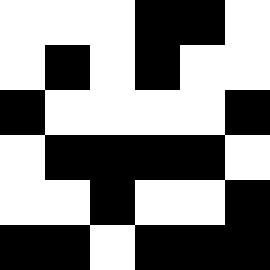[["white", "white", "white", "black", "black", "white"], ["white", "black", "white", "black", "white", "white"], ["black", "white", "white", "white", "white", "black"], ["white", "black", "black", "black", "black", "white"], ["white", "white", "black", "white", "white", "black"], ["black", "black", "white", "black", "black", "black"]]